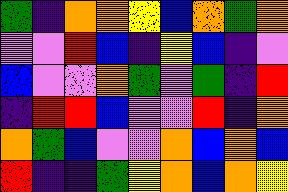[["green", "indigo", "orange", "orange", "yellow", "blue", "orange", "green", "orange"], ["violet", "violet", "red", "blue", "indigo", "yellow", "blue", "indigo", "violet"], ["blue", "violet", "violet", "orange", "green", "violet", "green", "indigo", "red"], ["indigo", "red", "red", "blue", "violet", "violet", "red", "indigo", "orange"], ["orange", "green", "blue", "violet", "violet", "orange", "blue", "orange", "blue"], ["red", "indigo", "indigo", "green", "yellow", "orange", "blue", "orange", "yellow"]]